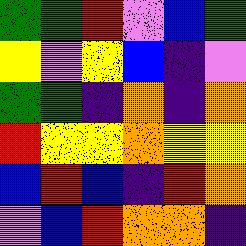[["green", "green", "red", "violet", "blue", "green"], ["yellow", "violet", "yellow", "blue", "indigo", "violet"], ["green", "green", "indigo", "orange", "indigo", "orange"], ["red", "yellow", "yellow", "orange", "yellow", "yellow"], ["blue", "red", "blue", "indigo", "red", "orange"], ["violet", "blue", "red", "orange", "orange", "indigo"]]